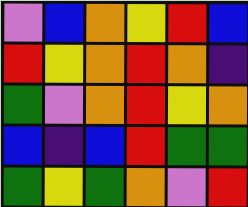[["violet", "blue", "orange", "yellow", "red", "blue"], ["red", "yellow", "orange", "red", "orange", "indigo"], ["green", "violet", "orange", "red", "yellow", "orange"], ["blue", "indigo", "blue", "red", "green", "green"], ["green", "yellow", "green", "orange", "violet", "red"]]